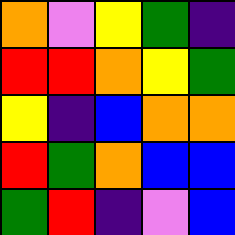[["orange", "violet", "yellow", "green", "indigo"], ["red", "red", "orange", "yellow", "green"], ["yellow", "indigo", "blue", "orange", "orange"], ["red", "green", "orange", "blue", "blue"], ["green", "red", "indigo", "violet", "blue"]]